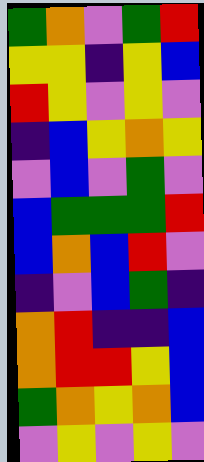[["green", "orange", "violet", "green", "red"], ["yellow", "yellow", "indigo", "yellow", "blue"], ["red", "yellow", "violet", "yellow", "violet"], ["indigo", "blue", "yellow", "orange", "yellow"], ["violet", "blue", "violet", "green", "violet"], ["blue", "green", "green", "green", "red"], ["blue", "orange", "blue", "red", "violet"], ["indigo", "violet", "blue", "green", "indigo"], ["orange", "red", "indigo", "indigo", "blue"], ["orange", "red", "red", "yellow", "blue"], ["green", "orange", "yellow", "orange", "blue"], ["violet", "yellow", "violet", "yellow", "violet"]]